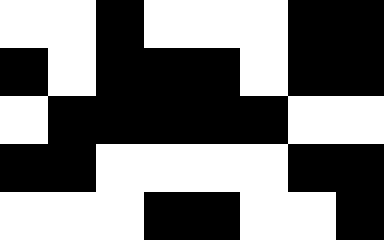[["white", "white", "black", "white", "white", "white", "black", "black"], ["black", "white", "black", "black", "black", "white", "black", "black"], ["white", "black", "black", "black", "black", "black", "white", "white"], ["black", "black", "white", "white", "white", "white", "black", "black"], ["white", "white", "white", "black", "black", "white", "white", "black"]]